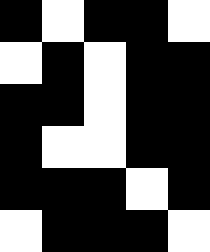[["black", "white", "black", "black", "white"], ["white", "black", "white", "black", "black"], ["black", "black", "white", "black", "black"], ["black", "white", "white", "black", "black"], ["black", "black", "black", "white", "black"], ["white", "black", "black", "black", "white"]]